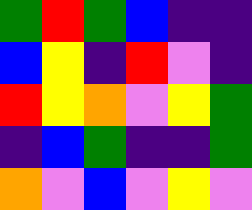[["green", "red", "green", "blue", "indigo", "indigo"], ["blue", "yellow", "indigo", "red", "violet", "indigo"], ["red", "yellow", "orange", "violet", "yellow", "green"], ["indigo", "blue", "green", "indigo", "indigo", "green"], ["orange", "violet", "blue", "violet", "yellow", "violet"]]